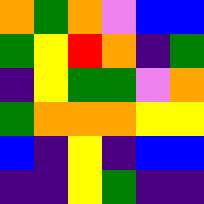[["orange", "green", "orange", "violet", "blue", "blue"], ["green", "yellow", "red", "orange", "indigo", "green"], ["indigo", "yellow", "green", "green", "violet", "orange"], ["green", "orange", "orange", "orange", "yellow", "yellow"], ["blue", "indigo", "yellow", "indigo", "blue", "blue"], ["indigo", "indigo", "yellow", "green", "indigo", "indigo"]]